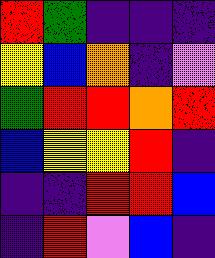[["red", "green", "indigo", "indigo", "indigo"], ["yellow", "blue", "orange", "indigo", "violet"], ["green", "red", "red", "orange", "red"], ["blue", "yellow", "yellow", "red", "indigo"], ["indigo", "indigo", "red", "red", "blue"], ["indigo", "red", "violet", "blue", "indigo"]]